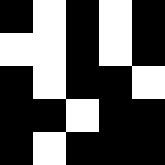[["black", "white", "black", "white", "black"], ["white", "white", "black", "white", "black"], ["black", "white", "black", "black", "white"], ["black", "black", "white", "black", "black"], ["black", "white", "black", "black", "black"]]